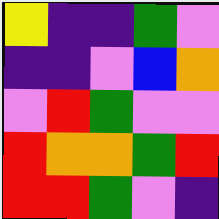[["yellow", "indigo", "indigo", "green", "violet"], ["indigo", "indigo", "violet", "blue", "orange"], ["violet", "red", "green", "violet", "violet"], ["red", "orange", "orange", "green", "red"], ["red", "red", "green", "violet", "indigo"]]